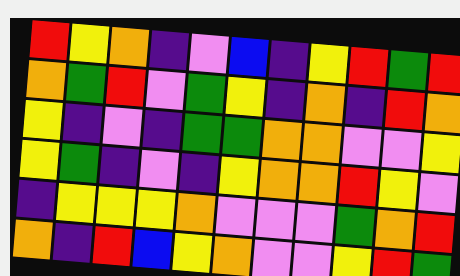[["red", "yellow", "orange", "indigo", "violet", "blue", "indigo", "yellow", "red", "green", "red"], ["orange", "green", "red", "violet", "green", "yellow", "indigo", "orange", "indigo", "red", "orange"], ["yellow", "indigo", "violet", "indigo", "green", "green", "orange", "orange", "violet", "violet", "yellow"], ["yellow", "green", "indigo", "violet", "indigo", "yellow", "orange", "orange", "red", "yellow", "violet"], ["indigo", "yellow", "yellow", "yellow", "orange", "violet", "violet", "violet", "green", "orange", "red"], ["orange", "indigo", "red", "blue", "yellow", "orange", "violet", "violet", "yellow", "red", "green"]]